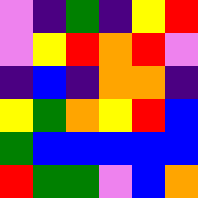[["violet", "indigo", "green", "indigo", "yellow", "red"], ["violet", "yellow", "red", "orange", "red", "violet"], ["indigo", "blue", "indigo", "orange", "orange", "indigo"], ["yellow", "green", "orange", "yellow", "red", "blue"], ["green", "blue", "blue", "blue", "blue", "blue"], ["red", "green", "green", "violet", "blue", "orange"]]